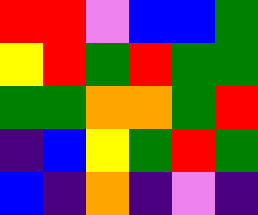[["red", "red", "violet", "blue", "blue", "green"], ["yellow", "red", "green", "red", "green", "green"], ["green", "green", "orange", "orange", "green", "red"], ["indigo", "blue", "yellow", "green", "red", "green"], ["blue", "indigo", "orange", "indigo", "violet", "indigo"]]